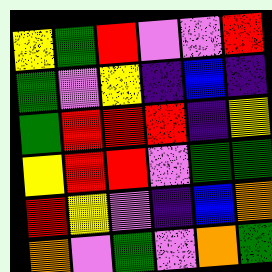[["yellow", "green", "red", "violet", "violet", "red"], ["green", "violet", "yellow", "indigo", "blue", "indigo"], ["green", "red", "red", "red", "indigo", "yellow"], ["yellow", "red", "red", "violet", "green", "green"], ["red", "yellow", "violet", "indigo", "blue", "orange"], ["orange", "violet", "green", "violet", "orange", "green"]]